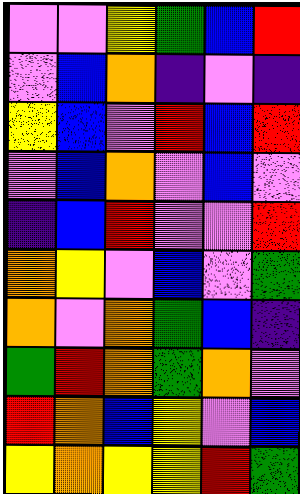[["violet", "violet", "yellow", "green", "blue", "red"], ["violet", "blue", "orange", "indigo", "violet", "indigo"], ["yellow", "blue", "violet", "red", "blue", "red"], ["violet", "blue", "orange", "violet", "blue", "violet"], ["indigo", "blue", "red", "violet", "violet", "red"], ["orange", "yellow", "violet", "blue", "violet", "green"], ["orange", "violet", "orange", "green", "blue", "indigo"], ["green", "red", "orange", "green", "orange", "violet"], ["red", "orange", "blue", "yellow", "violet", "blue"], ["yellow", "orange", "yellow", "yellow", "red", "green"]]